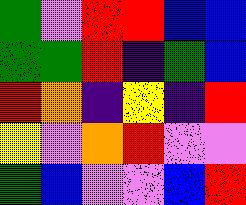[["green", "violet", "red", "red", "blue", "blue"], ["green", "green", "red", "indigo", "green", "blue"], ["red", "orange", "indigo", "yellow", "indigo", "red"], ["yellow", "violet", "orange", "red", "violet", "violet"], ["green", "blue", "violet", "violet", "blue", "red"]]